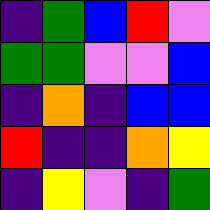[["indigo", "green", "blue", "red", "violet"], ["green", "green", "violet", "violet", "blue"], ["indigo", "orange", "indigo", "blue", "blue"], ["red", "indigo", "indigo", "orange", "yellow"], ["indigo", "yellow", "violet", "indigo", "green"]]